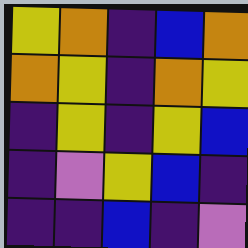[["yellow", "orange", "indigo", "blue", "orange"], ["orange", "yellow", "indigo", "orange", "yellow"], ["indigo", "yellow", "indigo", "yellow", "blue"], ["indigo", "violet", "yellow", "blue", "indigo"], ["indigo", "indigo", "blue", "indigo", "violet"]]